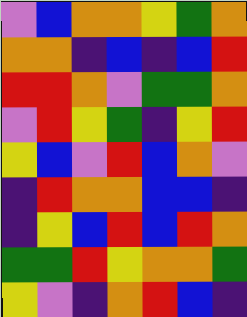[["violet", "blue", "orange", "orange", "yellow", "green", "orange"], ["orange", "orange", "indigo", "blue", "indigo", "blue", "red"], ["red", "red", "orange", "violet", "green", "green", "orange"], ["violet", "red", "yellow", "green", "indigo", "yellow", "red"], ["yellow", "blue", "violet", "red", "blue", "orange", "violet"], ["indigo", "red", "orange", "orange", "blue", "blue", "indigo"], ["indigo", "yellow", "blue", "red", "blue", "red", "orange"], ["green", "green", "red", "yellow", "orange", "orange", "green"], ["yellow", "violet", "indigo", "orange", "red", "blue", "indigo"]]